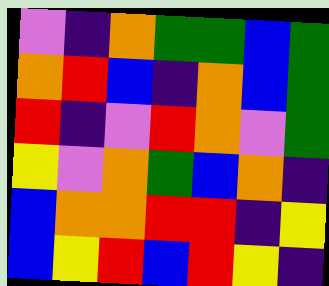[["violet", "indigo", "orange", "green", "green", "blue", "green"], ["orange", "red", "blue", "indigo", "orange", "blue", "green"], ["red", "indigo", "violet", "red", "orange", "violet", "green"], ["yellow", "violet", "orange", "green", "blue", "orange", "indigo"], ["blue", "orange", "orange", "red", "red", "indigo", "yellow"], ["blue", "yellow", "red", "blue", "red", "yellow", "indigo"]]